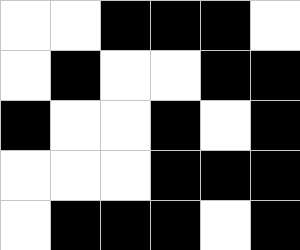[["white", "white", "black", "black", "black", "white"], ["white", "black", "white", "white", "black", "black"], ["black", "white", "white", "black", "white", "black"], ["white", "white", "white", "black", "black", "black"], ["white", "black", "black", "black", "white", "black"]]